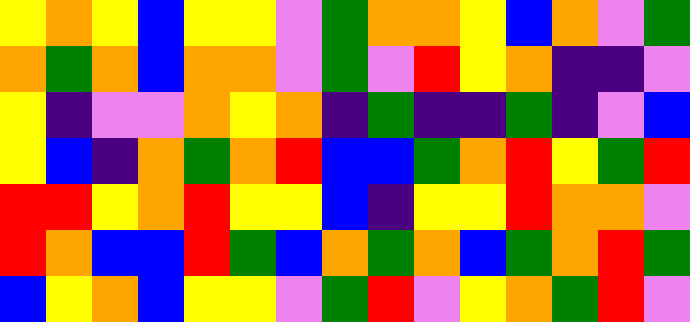[["yellow", "orange", "yellow", "blue", "yellow", "yellow", "violet", "green", "orange", "orange", "yellow", "blue", "orange", "violet", "green"], ["orange", "green", "orange", "blue", "orange", "orange", "violet", "green", "violet", "red", "yellow", "orange", "indigo", "indigo", "violet"], ["yellow", "indigo", "violet", "violet", "orange", "yellow", "orange", "indigo", "green", "indigo", "indigo", "green", "indigo", "violet", "blue"], ["yellow", "blue", "indigo", "orange", "green", "orange", "red", "blue", "blue", "green", "orange", "red", "yellow", "green", "red"], ["red", "red", "yellow", "orange", "red", "yellow", "yellow", "blue", "indigo", "yellow", "yellow", "red", "orange", "orange", "violet"], ["red", "orange", "blue", "blue", "red", "green", "blue", "orange", "green", "orange", "blue", "green", "orange", "red", "green"], ["blue", "yellow", "orange", "blue", "yellow", "yellow", "violet", "green", "red", "violet", "yellow", "orange", "green", "red", "violet"]]